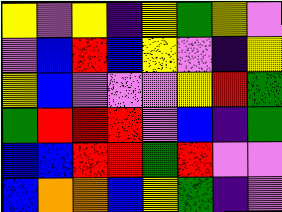[["yellow", "violet", "yellow", "indigo", "yellow", "green", "yellow", "violet"], ["violet", "blue", "red", "blue", "yellow", "violet", "indigo", "yellow"], ["yellow", "blue", "violet", "violet", "violet", "yellow", "red", "green"], ["green", "red", "red", "red", "violet", "blue", "indigo", "green"], ["blue", "blue", "red", "red", "green", "red", "violet", "violet"], ["blue", "orange", "orange", "blue", "yellow", "green", "indigo", "violet"]]